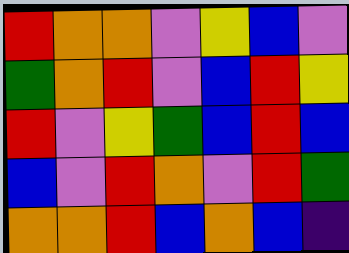[["red", "orange", "orange", "violet", "yellow", "blue", "violet"], ["green", "orange", "red", "violet", "blue", "red", "yellow"], ["red", "violet", "yellow", "green", "blue", "red", "blue"], ["blue", "violet", "red", "orange", "violet", "red", "green"], ["orange", "orange", "red", "blue", "orange", "blue", "indigo"]]